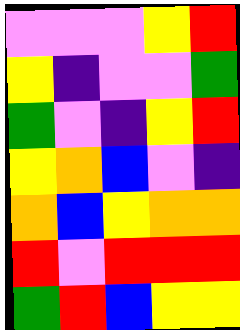[["violet", "violet", "violet", "yellow", "red"], ["yellow", "indigo", "violet", "violet", "green"], ["green", "violet", "indigo", "yellow", "red"], ["yellow", "orange", "blue", "violet", "indigo"], ["orange", "blue", "yellow", "orange", "orange"], ["red", "violet", "red", "red", "red"], ["green", "red", "blue", "yellow", "yellow"]]